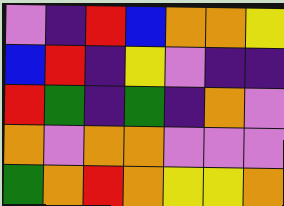[["violet", "indigo", "red", "blue", "orange", "orange", "yellow"], ["blue", "red", "indigo", "yellow", "violet", "indigo", "indigo"], ["red", "green", "indigo", "green", "indigo", "orange", "violet"], ["orange", "violet", "orange", "orange", "violet", "violet", "violet"], ["green", "orange", "red", "orange", "yellow", "yellow", "orange"]]